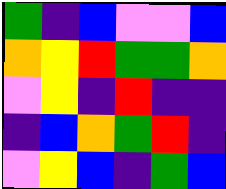[["green", "indigo", "blue", "violet", "violet", "blue"], ["orange", "yellow", "red", "green", "green", "orange"], ["violet", "yellow", "indigo", "red", "indigo", "indigo"], ["indigo", "blue", "orange", "green", "red", "indigo"], ["violet", "yellow", "blue", "indigo", "green", "blue"]]